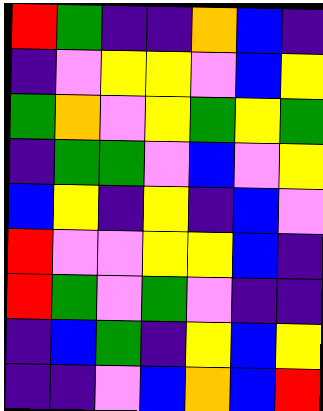[["red", "green", "indigo", "indigo", "orange", "blue", "indigo"], ["indigo", "violet", "yellow", "yellow", "violet", "blue", "yellow"], ["green", "orange", "violet", "yellow", "green", "yellow", "green"], ["indigo", "green", "green", "violet", "blue", "violet", "yellow"], ["blue", "yellow", "indigo", "yellow", "indigo", "blue", "violet"], ["red", "violet", "violet", "yellow", "yellow", "blue", "indigo"], ["red", "green", "violet", "green", "violet", "indigo", "indigo"], ["indigo", "blue", "green", "indigo", "yellow", "blue", "yellow"], ["indigo", "indigo", "violet", "blue", "orange", "blue", "red"]]